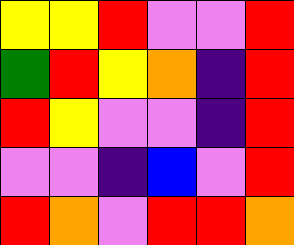[["yellow", "yellow", "red", "violet", "violet", "red"], ["green", "red", "yellow", "orange", "indigo", "red"], ["red", "yellow", "violet", "violet", "indigo", "red"], ["violet", "violet", "indigo", "blue", "violet", "red"], ["red", "orange", "violet", "red", "red", "orange"]]